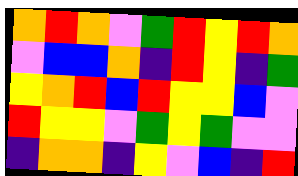[["orange", "red", "orange", "violet", "green", "red", "yellow", "red", "orange"], ["violet", "blue", "blue", "orange", "indigo", "red", "yellow", "indigo", "green"], ["yellow", "orange", "red", "blue", "red", "yellow", "yellow", "blue", "violet"], ["red", "yellow", "yellow", "violet", "green", "yellow", "green", "violet", "violet"], ["indigo", "orange", "orange", "indigo", "yellow", "violet", "blue", "indigo", "red"]]